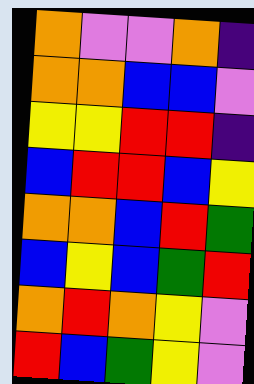[["orange", "violet", "violet", "orange", "indigo"], ["orange", "orange", "blue", "blue", "violet"], ["yellow", "yellow", "red", "red", "indigo"], ["blue", "red", "red", "blue", "yellow"], ["orange", "orange", "blue", "red", "green"], ["blue", "yellow", "blue", "green", "red"], ["orange", "red", "orange", "yellow", "violet"], ["red", "blue", "green", "yellow", "violet"]]